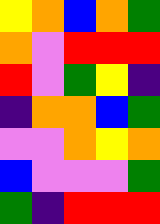[["yellow", "orange", "blue", "orange", "green"], ["orange", "violet", "red", "red", "red"], ["red", "violet", "green", "yellow", "indigo"], ["indigo", "orange", "orange", "blue", "green"], ["violet", "violet", "orange", "yellow", "orange"], ["blue", "violet", "violet", "violet", "green"], ["green", "indigo", "red", "red", "red"]]